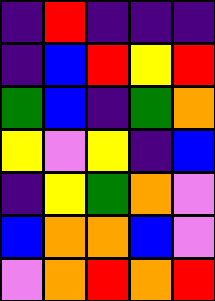[["indigo", "red", "indigo", "indigo", "indigo"], ["indigo", "blue", "red", "yellow", "red"], ["green", "blue", "indigo", "green", "orange"], ["yellow", "violet", "yellow", "indigo", "blue"], ["indigo", "yellow", "green", "orange", "violet"], ["blue", "orange", "orange", "blue", "violet"], ["violet", "orange", "red", "orange", "red"]]